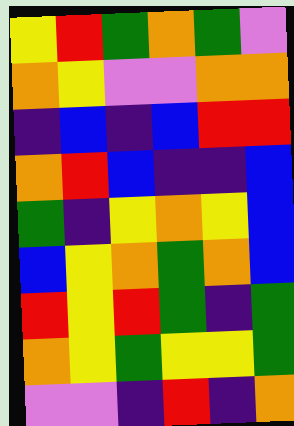[["yellow", "red", "green", "orange", "green", "violet"], ["orange", "yellow", "violet", "violet", "orange", "orange"], ["indigo", "blue", "indigo", "blue", "red", "red"], ["orange", "red", "blue", "indigo", "indigo", "blue"], ["green", "indigo", "yellow", "orange", "yellow", "blue"], ["blue", "yellow", "orange", "green", "orange", "blue"], ["red", "yellow", "red", "green", "indigo", "green"], ["orange", "yellow", "green", "yellow", "yellow", "green"], ["violet", "violet", "indigo", "red", "indigo", "orange"]]